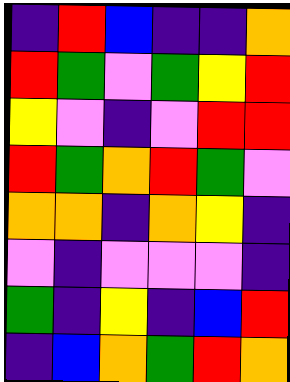[["indigo", "red", "blue", "indigo", "indigo", "orange"], ["red", "green", "violet", "green", "yellow", "red"], ["yellow", "violet", "indigo", "violet", "red", "red"], ["red", "green", "orange", "red", "green", "violet"], ["orange", "orange", "indigo", "orange", "yellow", "indigo"], ["violet", "indigo", "violet", "violet", "violet", "indigo"], ["green", "indigo", "yellow", "indigo", "blue", "red"], ["indigo", "blue", "orange", "green", "red", "orange"]]